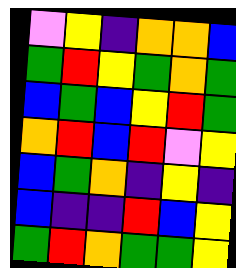[["violet", "yellow", "indigo", "orange", "orange", "blue"], ["green", "red", "yellow", "green", "orange", "green"], ["blue", "green", "blue", "yellow", "red", "green"], ["orange", "red", "blue", "red", "violet", "yellow"], ["blue", "green", "orange", "indigo", "yellow", "indigo"], ["blue", "indigo", "indigo", "red", "blue", "yellow"], ["green", "red", "orange", "green", "green", "yellow"]]